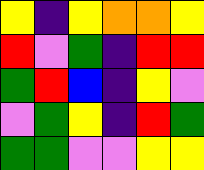[["yellow", "indigo", "yellow", "orange", "orange", "yellow"], ["red", "violet", "green", "indigo", "red", "red"], ["green", "red", "blue", "indigo", "yellow", "violet"], ["violet", "green", "yellow", "indigo", "red", "green"], ["green", "green", "violet", "violet", "yellow", "yellow"]]